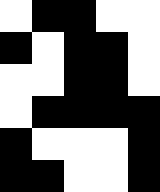[["white", "black", "black", "white", "white"], ["black", "white", "black", "black", "white"], ["white", "white", "black", "black", "white"], ["white", "black", "black", "black", "black"], ["black", "white", "white", "white", "black"], ["black", "black", "white", "white", "black"]]